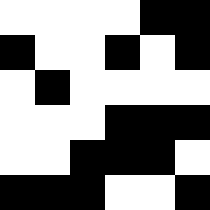[["white", "white", "white", "white", "black", "black"], ["black", "white", "white", "black", "white", "black"], ["white", "black", "white", "white", "white", "white"], ["white", "white", "white", "black", "black", "black"], ["white", "white", "black", "black", "black", "white"], ["black", "black", "black", "white", "white", "black"]]